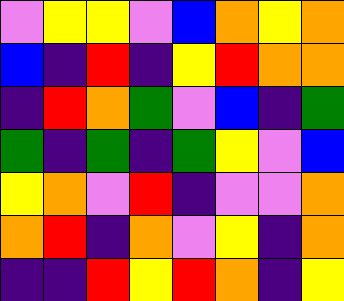[["violet", "yellow", "yellow", "violet", "blue", "orange", "yellow", "orange"], ["blue", "indigo", "red", "indigo", "yellow", "red", "orange", "orange"], ["indigo", "red", "orange", "green", "violet", "blue", "indigo", "green"], ["green", "indigo", "green", "indigo", "green", "yellow", "violet", "blue"], ["yellow", "orange", "violet", "red", "indigo", "violet", "violet", "orange"], ["orange", "red", "indigo", "orange", "violet", "yellow", "indigo", "orange"], ["indigo", "indigo", "red", "yellow", "red", "orange", "indigo", "yellow"]]